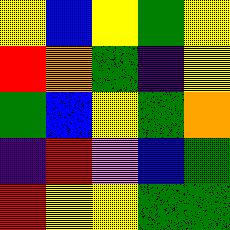[["yellow", "blue", "yellow", "green", "yellow"], ["red", "orange", "green", "indigo", "yellow"], ["green", "blue", "yellow", "green", "orange"], ["indigo", "red", "violet", "blue", "green"], ["red", "yellow", "yellow", "green", "green"]]